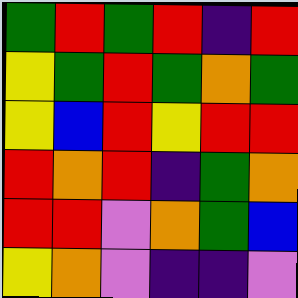[["green", "red", "green", "red", "indigo", "red"], ["yellow", "green", "red", "green", "orange", "green"], ["yellow", "blue", "red", "yellow", "red", "red"], ["red", "orange", "red", "indigo", "green", "orange"], ["red", "red", "violet", "orange", "green", "blue"], ["yellow", "orange", "violet", "indigo", "indigo", "violet"]]